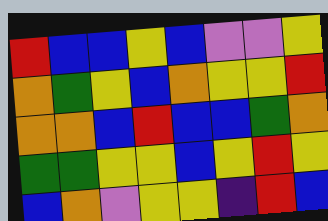[["red", "blue", "blue", "yellow", "blue", "violet", "violet", "yellow"], ["orange", "green", "yellow", "blue", "orange", "yellow", "yellow", "red"], ["orange", "orange", "blue", "red", "blue", "blue", "green", "orange"], ["green", "green", "yellow", "yellow", "blue", "yellow", "red", "yellow"], ["blue", "orange", "violet", "yellow", "yellow", "indigo", "red", "blue"]]